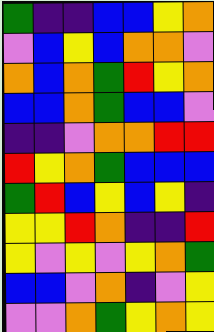[["green", "indigo", "indigo", "blue", "blue", "yellow", "orange"], ["violet", "blue", "yellow", "blue", "orange", "orange", "violet"], ["orange", "blue", "orange", "green", "red", "yellow", "orange"], ["blue", "blue", "orange", "green", "blue", "blue", "violet"], ["indigo", "indigo", "violet", "orange", "orange", "red", "red"], ["red", "yellow", "orange", "green", "blue", "blue", "blue"], ["green", "red", "blue", "yellow", "blue", "yellow", "indigo"], ["yellow", "yellow", "red", "orange", "indigo", "indigo", "red"], ["yellow", "violet", "yellow", "violet", "yellow", "orange", "green"], ["blue", "blue", "violet", "orange", "indigo", "violet", "yellow"], ["violet", "violet", "orange", "green", "yellow", "orange", "yellow"]]